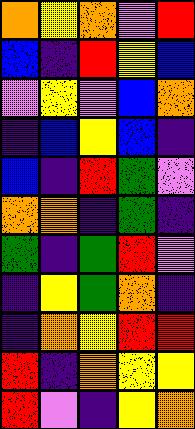[["orange", "yellow", "orange", "violet", "red"], ["blue", "indigo", "red", "yellow", "blue"], ["violet", "yellow", "violet", "blue", "orange"], ["indigo", "blue", "yellow", "blue", "indigo"], ["blue", "indigo", "red", "green", "violet"], ["orange", "orange", "indigo", "green", "indigo"], ["green", "indigo", "green", "red", "violet"], ["indigo", "yellow", "green", "orange", "indigo"], ["indigo", "orange", "yellow", "red", "red"], ["red", "indigo", "orange", "yellow", "yellow"], ["red", "violet", "indigo", "yellow", "orange"]]